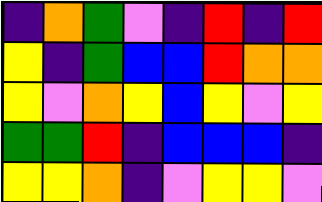[["indigo", "orange", "green", "violet", "indigo", "red", "indigo", "red"], ["yellow", "indigo", "green", "blue", "blue", "red", "orange", "orange"], ["yellow", "violet", "orange", "yellow", "blue", "yellow", "violet", "yellow"], ["green", "green", "red", "indigo", "blue", "blue", "blue", "indigo"], ["yellow", "yellow", "orange", "indigo", "violet", "yellow", "yellow", "violet"]]